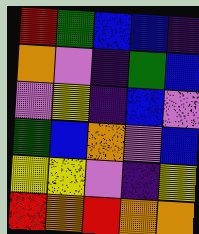[["red", "green", "blue", "blue", "indigo"], ["orange", "violet", "indigo", "green", "blue"], ["violet", "yellow", "indigo", "blue", "violet"], ["green", "blue", "orange", "violet", "blue"], ["yellow", "yellow", "violet", "indigo", "yellow"], ["red", "orange", "red", "orange", "orange"]]